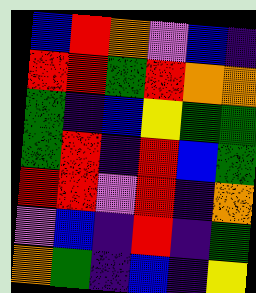[["blue", "red", "orange", "violet", "blue", "indigo"], ["red", "red", "green", "red", "orange", "orange"], ["green", "indigo", "blue", "yellow", "green", "green"], ["green", "red", "indigo", "red", "blue", "green"], ["red", "red", "violet", "red", "indigo", "orange"], ["violet", "blue", "indigo", "red", "indigo", "green"], ["orange", "green", "indigo", "blue", "indigo", "yellow"]]